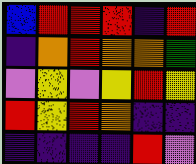[["blue", "red", "red", "red", "indigo", "red"], ["indigo", "orange", "red", "orange", "orange", "green"], ["violet", "yellow", "violet", "yellow", "red", "yellow"], ["red", "yellow", "red", "orange", "indigo", "indigo"], ["indigo", "indigo", "indigo", "indigo", "red", "violet"]]